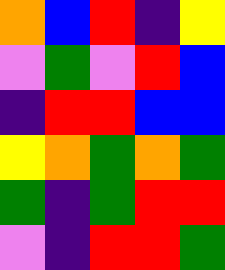[["orange", "blue", "red", "indigo", "yellow"], ["violet", "green", "violet", "red", "blue"], ["indigo", "red", "red", "blue", "blue"], ["yellow", "orange", "green", "orange", "green"], ["green", "indigo", "green", "red", "red"], ["violet", "indigo", "red", "red", "green"]]